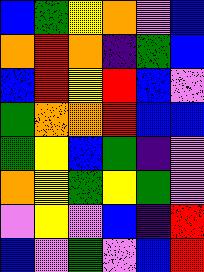[["blue", "green", "yellow", "orange", "violet", "blue"], ["orange", "red", "orange", "indigo", "green", "blue"], ["blue", "red", "yellow", "red", "blue", "violet"], ["green", "orange", "orange", "red", "blue", "blue"], ["green", "yellow", "blue", "green", "indigo", "violet"], ["orange", "yellow", "green", "yellow", "green", "violet"], ["violet", "yellow", "violet", "blue", "indigo", "red"], ["blue", "violet", "green", "violet", "blue", "red"]]